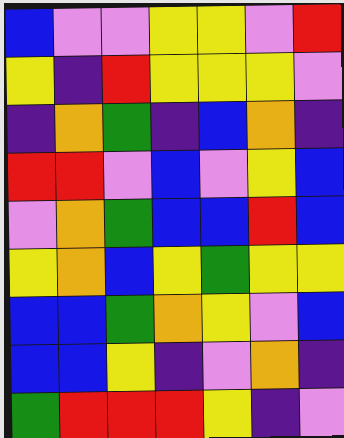[["blue", "violet", "violet", "yellow", "yellow", "violet", "red"], ["yellow", "indigo", "red", "yellow", "yellow", "yellow", "violet"], ["indigo", "orange", "green", "indigo", "blue", "orange", "indigo"], ["red", "red", "violet", "blue", "violet", "yellow", "blue"], ["violet", "orange", "green", "blue", "blue", "red", "blue"], ["yellow", "orange", "blue", "yellow", "green", "yellow", "yellow"], ["blue", "blue", "green", "orange", "yellow", "violet", "blue"], ["blue", "blue", "yellow", "indigo", "violet", "orange", "indigo"], ["green", "red", "red", "red", "yellow", "indigo", "violet"]]